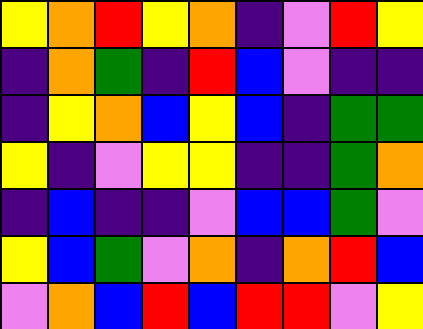[["yellow", "orange", "red", "yellow", "orange", "indigo", "violet", "red", "yellow"], ["indigo", "orange", "green", "indigo", "red", "blue", "violet", "indigo", "indigo"], ["indigo", "yellow", "orange", "blue", "yellow", "blue", "indigo", "green", "green"], ["yellow", "indigo", "violet", "yellow", "yellow", "indigo", "indigo", "green", "orange"], ["indigo", "blue", "indigo", "indigo", "violet", "blue", "blue", "green", "violet"], ["yellow", "blue", "green", "violet", "orange", "indigo", "orange", "red", "blue"], ["violet", "orange", "blue", "red", "blue", "red", "red", "violet", "yellow"]]